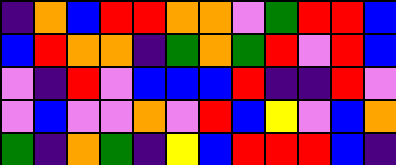[["indigo", "orange", "blue", "red", "red", "orange", "orange", "violet", "green", "red", "red", "blue"], ["blue", "red", "orange", "orange", "indigo", "green", "orange", "green", "red", "violet", "red", "blue"], ["violet", "indigo", "red", "violet", "blue", "blue", "blue", "red", "indigo", "indigo", "red", "violet"], ["violet", "blue", "violet", "violet", "orange", "violet", "red", "blue", "yellow", "violet", "blue", "orange"], ["green", "indigo", "orange", "green", "indigo", "yellow", "blue", "red", "red", "red", "blue", "indigo"]]